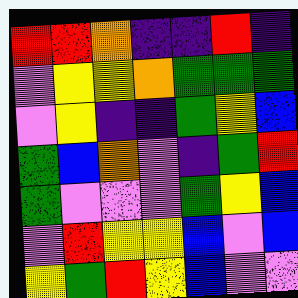[["red", "red", "orange", "indigo", "indigo", "red", "indigo"], ["violet", "yellow", "yellow", "orange", "green", "green", "green"], ["violet", "yellow", "indigo", "indigo", "green", "yellow", "blue"], ["green", "blue", "orange", "violet", "indigo", "green", "red"], ["green", "violet", "violet", "violet", "green", "yellow", "blue"], ["violet", "red", "yellow", "yellow", "blue", "violet", "blue"], ["yellow", "green", "red", "yellow", "blue", "violet", "violet"]]